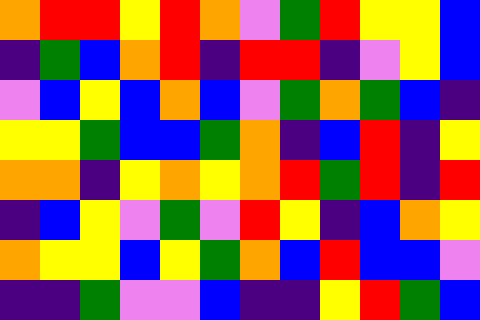[["orange", "red", "red", "yellow", "red", "orange", "violet", "green", "red", "yellow", "yellow", "blue"], ["indigo", "green", "blue", "orange", "red", "indigo", "red", "red", "indigo", "violet", "yellow", "blue"], ["violet", "blue", "yellow", "blue", "orange", "blue", "violet", "green", "orange", "green", "blue", "indigo"], ["yellow", "yellow", "green", "blue", "blue", "green", "orange", "indigo", "blue", "red", "indigo", "yellow"], ["orange", "orange", "indigo", "yellow", "orange", "yellow", "orange", "red", "green", "red", "indigo", "red"], ["indigo", "blue", "yellow", "violet", "green", "violet", "red", "yellow", "indigo", "blue", "orange", "yellow"], ["orange", "yellow", "yellow", "blue", "yellow", "green", "orange", "blue", "red", "blue", "blue", "violet"], ["indigo", "indigo", "green", "violet", "violet", "blue", "indigo", "indigo", "yellow", "red", "green", "blue"]]